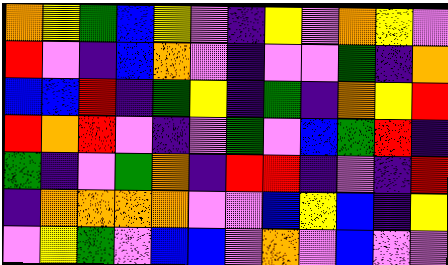[["orange", "yellow", "green", "blue", "yellow", "violet", "indigo", "yellow", "violet", "orange", "yellow", "violet"], ["red", "violet", "indigo", "blue", "orange", "violet", "indigo", "violet", "violet", "green", "indigo", "orange"], ["blue", "blue", "red", "indigo", "green", "yellow", "indigo", "green", "indigo", "orange", "yellow", "red"], ["red", "orange", "red", "violet", "indigo", "violet", "green", "violet", "blue", "green", "red", "indigo"], ["green", "indigo", "violet", "green", "orange", "indigo", "red", "red", "indigo", "violet", "indigo", "red"], ["indigo", "orange", "orange", "orange", "orange", "violet", "violet", "blue", "yellow", "blue", "indigo", "yellow"], ["violet", "yellow", "green", "violet", "blue", "blue", "violet", "orange", "violet", "blue", "violet", "violet"]]